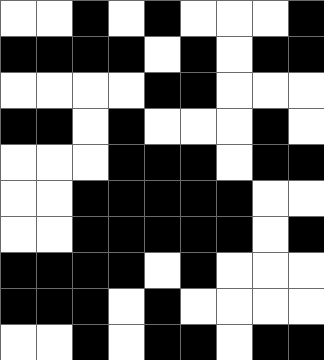[["white", "white", "black", "white", "black", "white", "white", "white", "black"], ["black", "black", "black", "black", "white", "black", "white", "black", "black"], ["white", "white", "white", "white", "black", "black", "white", "white", "white"], ["black", "black", "white", "black", "white", "white", "white", "black", "white"], ["white", "white", "white", "black", "black", "black", "white", "black", "black"], ["white", "white", "black", "black", "black", "black", "black", "white", "white"], ["white", "white", "black", "black", "black", "black", "black", "white", "black"], ["black", "black", "black", "black", "white", "black", "white", "white", "white"], ["black", "black", "black", "white", "black", "white", "white", "white", "white"], ["white", "white", "black", "white", "black", "black", "white", "black", "black"]]